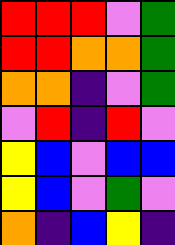[["red", "red", "red", "violet", "green"], ["red", "red", "orange", "orange", "green"], ["orange", "orange", "indigo", "violet", "green"], ["violet", "red", "indigo", "red", "violet"], ["yellow", "blue", "violet", "blue", "blue"], ["yellow", "blue", "violet", "green", "violet"], ["orange", "indigo", "blue", "yellow", "indigo"]]